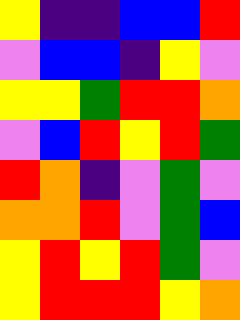[["yellow", "indigo", "indigo", "blue", "blue", "red"], ["violet", "blue", "blue", "indigo", "yellow", "violet"], ["yellow", "yellow", "green", "red", "red", "orange"], ["violet", "blue", "red", "yellow", "red", "green"], ["red", "orange", "indigo", "violet", "green", "violet"], ["orange", "orange", "red", "violet", "green", "blue"], ["yellow", "red", "yellow", "red", "green", "violet"], ["yellow", "red", "red", "red", "yellow", "orange"]]